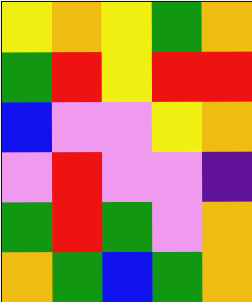[["yellow", "orange", "yellow", "green", "orange"], ["green", "red", "yellow", "red", "red"], ["blue", "violet", "violet", "yellow", "orange"], ["violet", "red", "violet", "violet", "indigo"], ["green", "red", "green", "violet", "orange"], ["orange", "green", "blue", "green", "orange"]]